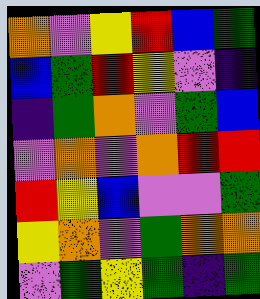[["orange", "violet", "yellow", "red", "blue", "green"], ["blue", "green", "red", "yellow", "violet", "indigo"], ["indigo", "green", "orange", "violet", "green", "blue"], ["violet", "orange", "violet", "orange", "red", "red"], ["red", "yellow", "blue", "violet", "violet", "green"], ["yellow", "orange", "violet", "green", "orange", "orange"], ["violet", "green", "yellow", "green", "indigo", "green"]]